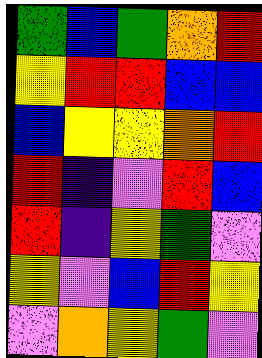[["green", "blue", "green", "orange", "red"], ["yellow", "red", "red", "blue", "blue"], ["blue", "yellow", "yellow", "orange", "red"], ["red", "indigo", "violet", "red", "blue"], ["red", "indigo", "yellow", "green", "violet"], ["yellow", "violet", "blue", "red", "yellow"], ["violet", "orange", "yellow", "green", "violet"]]